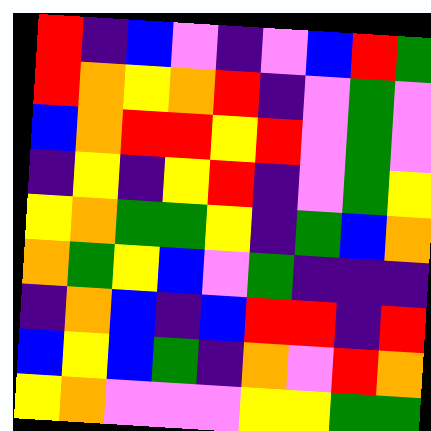[["red", "indigo", "blue", "violet", "indigo", "violet", "blue", "red", "green"], ["red", "orange", "yellow", "orange", "red", "indigo", "violet", "green", "violet"], ["blue", "orange", "red", "red", "yellow", "red", "violet", "green", "violet"], ["indigo", "yellow", "indigo", "yellow", "red", "indigo", "violet", "green", "yellow"], ["yellow", "orange", "green", "green", "yellow", "indigo", "green", "blue", "orange"], ["orange", "green", "yellow", "blue", "violet", "green", "indigo", "indigo", "indigo"], ["indigo", "orange", "blue", "indigo", "blue", "red", "red", "indigo", "red"], ["blue", "yellow", "blue", "green", "indigo", "orange", "violet", "red", "orange"], ["yellow", "orange", "violet", "violet", "violet", "yellow", "yellow", "green", "green"]]